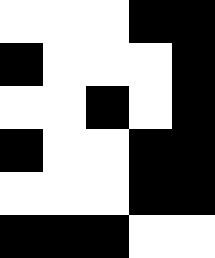[["white", "white", "white", "black", "black"], ["black", "white", "white", "white", "black"], ["white", "white", "black", "white", "black"], ["black", "white", "white", "black", "black"], ["white", "white", "white", "black", "black"], ["black", "black", "black", "white", "white"]]